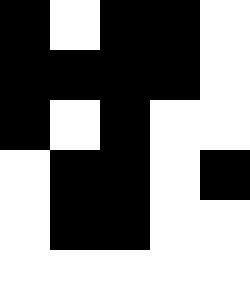[["black", "white", "black", "black", "white"], ["black", "black", "black", "black", "white"], ["black", "white", "black", "white", "white"], ["white", "black", "black", "white", "black"], ["white", "black", "black", "white", "white"], ["white", "white", "white", "white", "white"]]